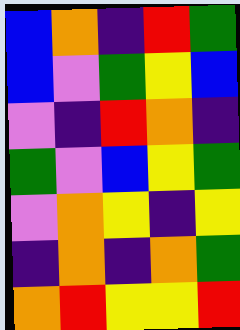[["blue", "orange", "indigo", "red", "green"], ["blue", "violet", "green", "yellow", "blue"], ["violet", "indigo", "red", "orange", "indigo"], ["green", "violet", "blue", "yellow", "green"], ["violet", "orange", "yellow", "indigo", "yellow"], ["indigo", "orange", "indigo", "orange", "green"], ["orange", "red", "yellow", "yellow", "red"]]